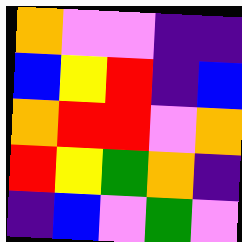[["orange", "violet", "violet", "indigo", "indigo"], ["blue", "yellow", "red", "indigo", "blue"], ["orange", "red", "red", "violet", "orange"], ["red", "yellow", "green", "orange", "indigo"], ["indigo", "blue", "violet", "green", "violet"]]